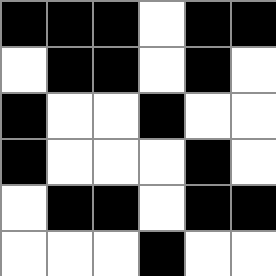[["black", "black", "black", "white", "black", "black"], ["white", "black", "black", "white", "black", "white"], ["black", "white", "white", "black", "white", "white"], ["black", "white", "white", "white", "black", "white"], ["white", "black", "black", "white", "black", "black"], ["white", "white", "white", "black", "white", "white"]]